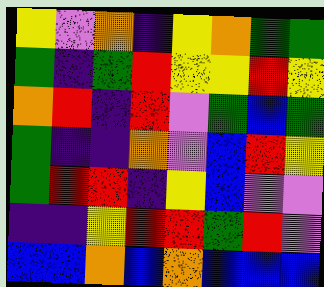[["yellow", "violet", "orange", "indigo", "yellow", "orange", "green", "green"], ["green", "indigo", "green", "red", "yellow", "yellow", "red", "yellow"], ["orange", "red", "indigo", "red", "violet", "green", "blue", "green"], ["green", "indigo", "indigo", "orange", "violet", "blue", "red", "yellow"], ["green", "red", "red", "indigo", "yellow", "blue", "violet", "violet"], ["indigo", "indigo", "yellow", "red", "red", "green", "red", "violet"], ["blue", "blue", "orange", "blue", "orange", "blue", "blue", "blue"]]